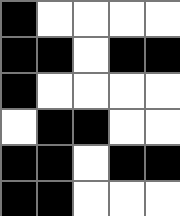[["black", "white", "white", "white", "white"], ["black", "black", "white", "black", "black"], ["black", "white", "white", "white", "white"], ["white", "black", "black", "white", "white"], ["black", "black", "white", "black", "black"], ["black", "black", "white", "white", "white"]]